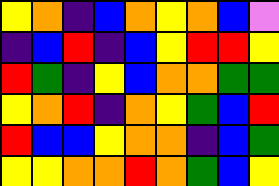[["yellow", "orange", "indigo", "blue", "orange", "yellow", "orange", "blue", "violet"], ["indigo", "blue", "red", "indigo", "blue", "yellow", "red", "red", "yellow"], ["red", "green", "indigo", "yellow", "blue", "orange", "orange", "green", "green"], ["yellow", "orange", "red", "indigo", "orange", "yellow", "green", "blue", "red"], ["red", "blue", "blue", "yellow", "orange", "orange", "indigo", "blue", "green"], ["yellow", "yellow", "orange", "orange", "red", "orange", "green", "blue", "yellow"]]